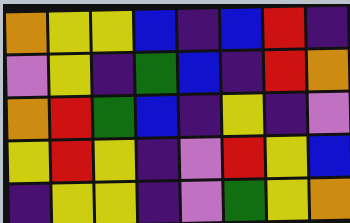[["orange", "yellow", "yellow", "blue", "indigo", "blue", "red", "indigo"], ["violet", "yellow", "indigo", "green", "blue", "indigo", "red", "orange"], ["orange", "red", "green", "blue", "indigo", "yellow", "indigo", "violet"], ["yellow", "red", "yellow", "indigo", "violet", "red", "yellow", "blue"], ["indigo", "yellow", "yellow", "indigo", "violet", "green", "yellow", "orange"]]